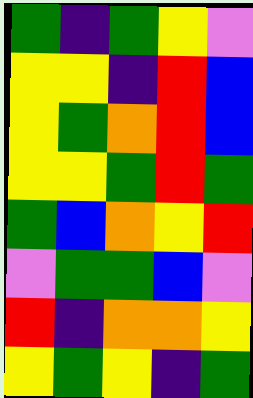[["green", "indigo", "green", "yellow", "violet"], ["yellow", "yellow", "indigo", "red", "blue"], ["yellow", "green", "orange", "red", "blue"], ["yellow", "yellow", "green", "red", "green"], ["green", "blue", "orange", "yellow", "red"], ["violet", "green", "green", "blue", "violet"], ["red", "indigo", "orange", "orange", "yellow"], ["yellow", "green", "yellow", "indigo", "green"]]